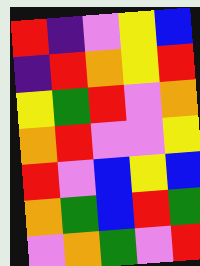[["red", "indigo", "violet", "yellow", "blue"], ["indigo", "red", "orange", "yellow", "red"], ["yellow", "green", "red", "violet", "orange"], ["orange", "red", "violet", "violet", "yellow"], ["red", "violet", "blue", "yellow", "blue"], ["orange", "green", "blue", "red", "green"], ["violet", "orange", "green", "violet", "red"]]